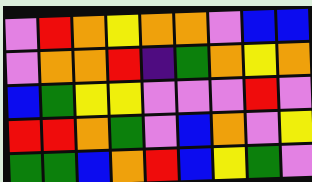[["violet", "red", "orange", "yellow", "orange", "orange", "violet", "blue", "blue"], ["violet", "orange", "orange", "red", "indigo", "green", "orange", "yellow", "orange"], ["blue", "green", "yellow", "yellow", "violet", "violet", "violet", "red", "violet"], ["red", "red", "orange", "green", "violet", "blue", "orange", "violet", "yellow"], ["green", "green", "blue", "orange", "red", "blue", "yellow", "green", "violet"]]